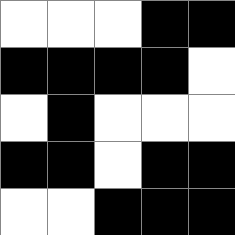[["white", "white", "white", "black", "black"], ["black", "black", "black", "black", "white"], ["white", "black", "white", "white", "white"], ["black", "black", "white", "black", "black"], ["white", "white", "black", "black", "black"]]